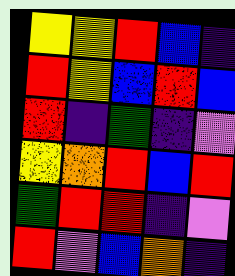[["yellow", "yellow", "red", "blue", "indigo"], ["red", "yellow", "blue", "red", "blue"], ["red", "indigo", "green", "indigo", "violet"], ["yellow", "orange", "red", "blue", "red"], ["green", "red", "red", "indigo", "violet"], ["red", "violet", "blue", "orange", "indigo"]]